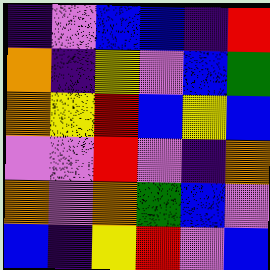[["indigo", "violet", "blue", "blue", "indigo", "red"], ["orange", "indigo", "yellow", "violet", "blue", "green"], ["orange", "yellow", "red", "blue", "yellow", "blue"], ["violet", "violet", "red", "violet", "indigo", "orange"], ["orange", "violet", "orange", "green", "blue", "violet"], ["blue", "indigo", "yellow", "red", "violet", "blue"]]